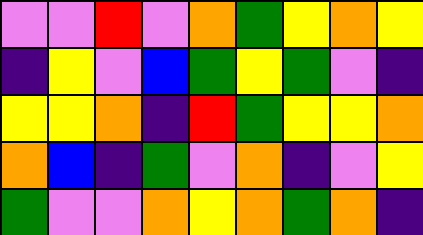[["violet", "violet", "red", "violet", "orange", "green", "yellow", "orange", "yellow"], ["indigo", "yellow", "violet", "blue", "green", "yellow", "green", "violet", "indigo"], ["yellow", "yellow", "orange", "indigo", "red", "green", "yellow", "yellow", "orange"], ["orange", "blue", "indigo", "green", "violet", "orange", "indigo", "violet", "yellow"], ["green", "violet", "violet", "orange", "yellow", "orange", "green", "orange", "indigo"]]